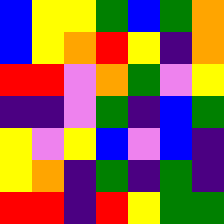[["blue", "yellow", "yellow", "green", "blue", "green", "orange"], ["blue", "yellow", "orange", "red", "yellow", "indigo", "orange"], ["red", "red", "violet", "orange", "green", "violet", "yellow"], ["indigo", "indigo", "violet", "green", "indigo", "blue", "green"], ["yellow", "violet", "yellow", "blue", "violet", "blue", "indigo"], ["yellow", "orange", "indigo", "green", "indigo", "green", "indigo"], ["red", "red", "indigo", "red", "yellow", "green", "green"]]